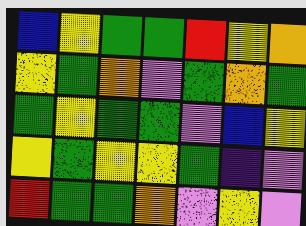[["blue", "yellow", "green", "green", "red", "yellow", "orange"], ["yellow", "green", "orange", "violet", "green", "orange", "green"], ["green", "yellow", "green", "green", "violet", "blue", "yellow"], ["yellow", "green", "yellow", "yellow", "green", "indigo", "violet"], ["red", "green", "green", "orange", "violet", "yellow", "violet"]]